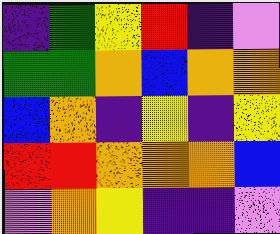[["indigo", "green", "yellow", "red", "indigo", "violet"], ["green", "green", "orange", "blue", "orange", "orange"], ["blue", "orange", "indigo", "yellow", "indigo", "yellow"], ["red", "red", "orange", "orange", "orange", "blue"], ["violet", "orange", "yellow", "indigo", "indigo", "violet"]]